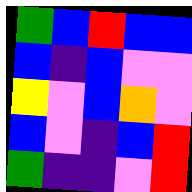[["green", "blue", "red", "blue", "blue"], ["blue", "indigo", "blue", "violet", "violet"], ["yellow", "violet", "blue", "orange", "violet"], ["blue", "violet", "indigo", "blue", "red"], ["green", "indigo", "indigo", "violet", "red"]]